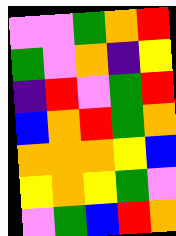[["violet", "violet", "green", "orange", "red"], ["green", "violet", "orange", "indigo", "yellow"], ["indigo", "red", "violet", "green", "red"], ["blue", "orange", "red", "green", "orange"], ["orange", "orange", "orange", "yellow", "blue"], ["yellow", "orange", "yellow", "green", "violet"], ["violet", "green", "blue", "red", "orange"]]